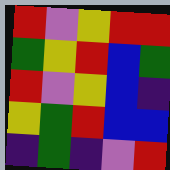[["red", "violet", "yellow", "red", "red"], ["green", "yellow", "red", "blue", "green"], ["red", "violet", "yellow", "blue", "indigo"], ["yellow", "green", "red", "blue", "blue"], ["indigo", "green", "indigo", "violet", "red"]]